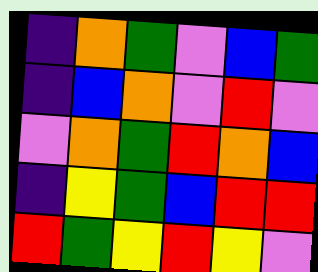[["indigo", "orange", "green", "violet", "blue", "green"], ["indigo", "blue", "orange", "violet", "red", "violet"], ["violet", "orange", "green", "red", "orange", "blue"], ["indigo", "yellow", "green", "blue", "red", "red"], ["red", "green", "yellow", "red", "yellow", "violet"]]